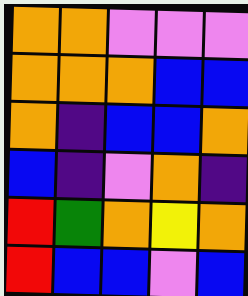[["orange", "orange", "violet", "violet", "violet"], ["orange", "orange", "orange", "blue", "blue"], ["orange", "indigo", "blue", "blue", "orange"], ["blue", "indigo", "violet", "orange", "indigo"], ["red", "green", "orange", "yellow", "orange"], ["red", "blue", "blue", "violet", "blue"]]